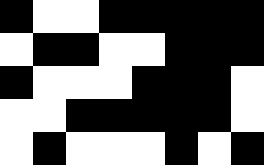[["black", "white", "white", "black", "black", "black", "black", "black"], ["white", "black", "black", "white", "white", "black", "black", "black"], ["black", "white", "white", "white", "black", "black", "black", "white"], ["white", "white", "black", "black", "black", "black", "black", "white"], ["white", "black", "white", "white", "white", "black", "white", "black"]]